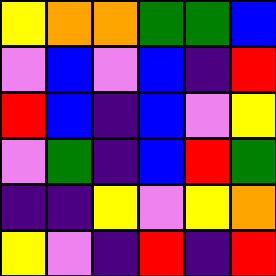[["yellow", "orange", "orange", "green", "green", "blue"], ["violet", "blue", "violet", "blue", "indigo", "red"], ["red", "blue", "indigo", "blue", "violet", "yellow"], ["violet", "green", "indigo", "blue", "red", "green"], ["indigo", "indigo", "yellow", "violet", "yellow", "orange"], ["yellow", "violet", "indigo", "red", "indigo", "red"]]